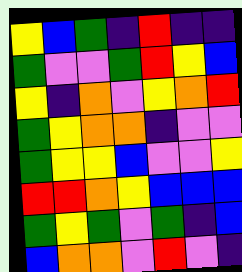[["yellow", "blue", "green", "indigo", "red", "indigo", "indigo"], ["green", "violet", "violet", "green", "red", "yellow", "blue"], ["yellow", "indigo", "orange", "violet", "yellow", "orange", "red"], ["green", "yellow", "orange", "orange", "indigo", "violet", "violet"], ["green", "yellow", "yellow", "blue", "violet", "violet", "yellow"], ["red", "red", "orange", "yellow", "blue", "blue", "blue"], ["green", "yellow", "green", "violet", "green", "indigo", "blue"], ["blue", "orange", "orange", "violet", "red", "violet", "indigo"]]